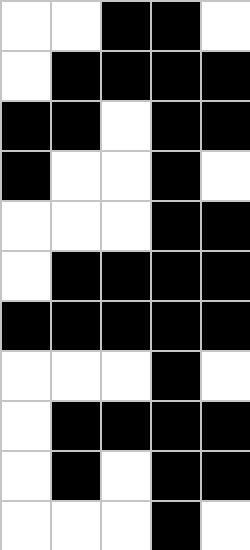[["white", "white", "black", "black", "white"], ["white", "black", "black", "black", "black"], ["black", "black", "white", "black", "black"], ["black", "white", "white", "black", "white"], ["white", "white", "white", "black", "black"], ["white", "black", "black", "black", "black"], ["black", "black", "black", "black", "black"], ["white", "white", "white", "black", "white"], ["white", "black", "black", "black", "black"], ["white", "black", "white", "black", "black"], ["white", "white", "white", "black", "white"]]